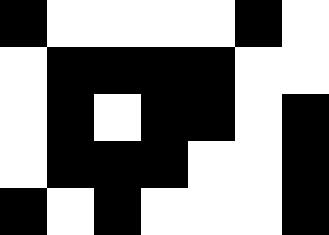[["black", "white", "white", "white", "white", "black", "white"], ["white", "black", "black", "black", "black", "white", "white"], ["white", "black", "white", "black", "black", "white", "black"], ["white", "black", "black", "black", "white", "white", "black"], ["black", "white", "black", "white", "white", "white", "black"]]